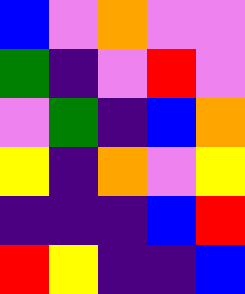[["blue", "violet", "orange", "violet", "violet"], ["green", "indigo", "violet", "red", "violet"], ["violet", "green", "indigo", "blue", "orange"], ["yellow", "indigo", "orange", "violet", "yellow"], ["indigo", "indigo", "indigo", "blue", "red"], ["red", "yellow", "indigo", "indigo", "blue"]]